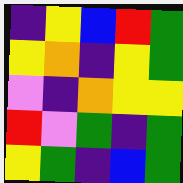[["indigo", "yellow", "blue", "red", "green"], ["yellow", "orange", "indigo", "yellow", "green"], ["violet", "indigo", "orange", "yellow", "yellow"], ["red", "violet", "green", "indigo", "green"], ["yellow", "green", "indigo", "blue", "green"]]